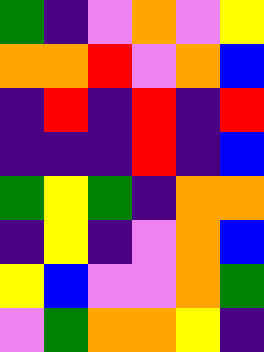[["green", "indigo", "violet", "orange", "violet", "yellow"], ["orange", "orange", "red", "violet", "orange", "blue"], ["indigo", "red", "indigo", "red", "indigo", "red"], ["indigo", "indigo", "indigo", "red", "indigo", "blue"], ["green", "yellow", "green", "indigo", "orange", "orange"], ["indigo", "yellow", "indigo", "violet", "orange", "blue"], ["yellow", "blue", "violet", "violet", "orange", "green"], ["violet", "green", "orange", "orange", "yellow", "indigo"]]